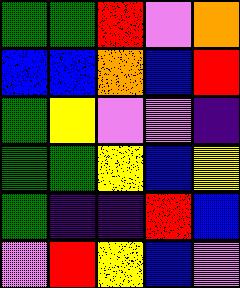[["green", "green", "red", "violet", "orange"], ["blue", "blue", "orange", "blue", "red"], ["green", "yellow", "violet", "violet", "indigo"], ["green", "green", "yellow", "blue", "yellow"], ["green", "indigo", "indigo", "red", "blue"], ["violet", "red", "yellow", "blue", "violet"]]